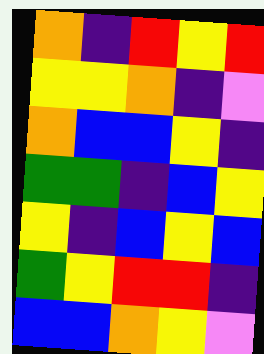[["orange", "indigo", "red", "yellow", "red"], ["yellow", "yellow", "orange", "indigo", "violet"], ["orange", "blue", "blue", "yellow", "indigo"], ["green", "green", "indigo", "blue", "yellow"], ["yellow", "indigo", "blue", "yellow", "blue"], ["green", "yellow", "red", "red", "indigo"], ["blue", "blue", "orange", "yellow", "violet"]]